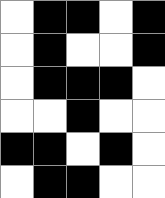[["white", "black", "black", "white", "black"], ["white", "black", "white", "white", "black"], ["white", "black", "black", "black", "white"], ["white", "white", "black", "white", "white"], ["black", "black", "white", "black", "white"], ["white", "black", "black", "white", "white"]]